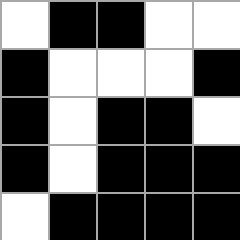[["white", "black", "black", "white", "white"], ["black", "white", "white", "white", "black"], ["black", "white", "black", "black", "white"], ["black", "white", "black", "black", "black"], ["white", "black", "black", "black", "black"]]